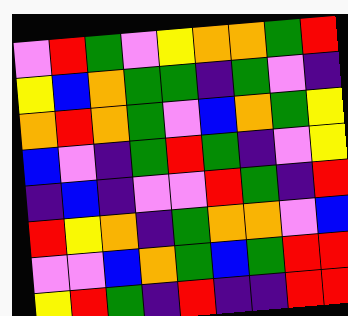[["violet", "red", "green", "violet", "yellow", "orange", "orange", "green", "red"], ["yellow", "blue", "orange", "green", "green", "indigo", "green", "violet", "indigo"], ["orange", "red", "orange", "green", "violet", "blue", "orange", "green", "yellow"], ["blue", "violet", "indigo", "green", "red", "green", "indigo", "violet", "yellow"], ["indigo", "blue", "indigo", "violet", "violet", "red", "green", "indigo", "red"], ["red", "yellow", "orange", "indigo", "green", "orange", "orange", "violet", "blue"], ["violet", "violet", "blue", "orange", "green", "blue", "green", "red", "red"], ["yellow", "red", "green", "indigo", "red", "indigo", "indigo", "red", "red"]]